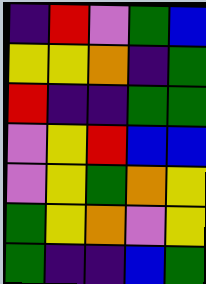[["indigo", "red", "violet", "green", "blue"], ["yellow", "yellow", "orange", "indigo", "green"], ["red", "indigo", "indigo", "green", "green"], ["violet", "yellow", "red", "blue", "blue"], ["violet", "yellow", "green", "orange", "yellow"], ["green", "yellow", "orange", "violet", "yellow"], ["green", "indigo", "indigo", "blue", "green"]]